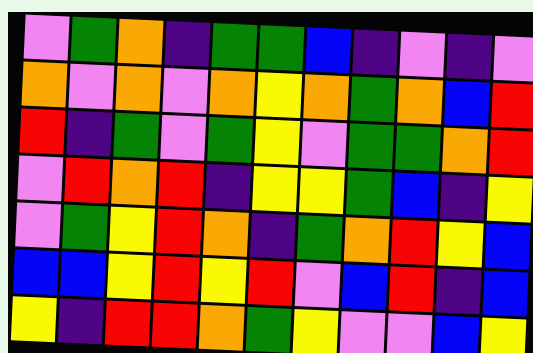[["violet", "green", "orange", "indigo", "green", "green", "blue", "indigo", "violet", "indigo", "violet"], ["orange", "violet", "orange", "violet", "orange", "yellow", "orange", "green", "orange", "blue", "red"], ["red", "indigo", "green", "violet", "green", "yellow", "violet", "green", "green", "orange", "red"], ["violet", "red", "orange", "red", "indigo", "yellow", "yellow", "green", "blue", "indigo", "yellow"], ["violet", "green", "yellow", "red", "orange", "indigo", "green", "orange", "red", "yellow", "blue"], ["blue", "blue", "yellow", "red", "yellow", "red", "violet", "blue", "red", "indigo", "blue"], ["yellow", "indigo", "red", "red", "orange", "green", "yellow", "violet", "violet", "blue", "yellow"]]